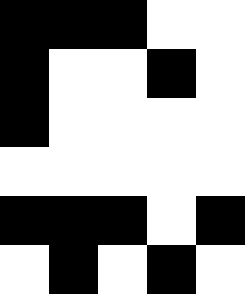[["black", "black", "black", "white", "white"], ["black", "white", "white", "black", "white"], ["black", "white", "white", "white", "white"], ["white", "white", "white", "white", "white"], ["black", "black", "black", "white", "black"], ["white", "black", "white", "black", "white"]]